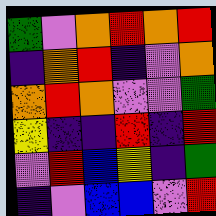[["green", "violet", "orange", "red", "orange", "red"], ["indigo", "orange", "red", "indigo", "violet", "orange"], ["orange", "red", "orange", "violet", "violet", "green"], ["yellow", "indigo", "indigo", "red", "indigo", "red"], ["violet", "red", "blue", "yellow", "indigo", "green"], ["indigo", "violet", "blue", "blue", "violet", "red"]]